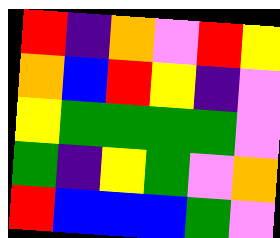[["red", "indigo", "orange", "violet", "red", "yellow"], ["orange", "blue", "red", "yellow", "indigo", "violet"], ["yellow", "green", "green", "green", "green", "violet"], ["green", "indigo", "yellow", "green", "violet", "orange"], ["red", "blue", "blue", "blue", "green", "violet"]]